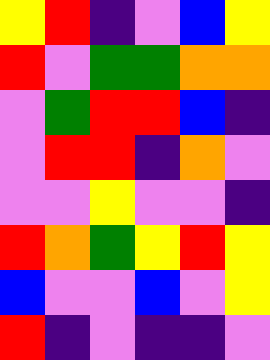[["yellow", "red", "indigo", "violet", "blue", "yellow"], ["red", "violet", "green", "green", "orange", "orange"], ["violet", "green", "red", "red", "blue", "indigo"], ["violet", "red", "red", "indigo", "orange", "violet"], ["violet", "violet", "yellow", "violet", "violet", "indigo"], ["red", "orange", "green", "yellow", "red", "yellow"], ["blue", "violet", "violet", "blue", "violet", "yellow"], ["red", "indigo", "violet", "indigo", "indigo", "violet"]]